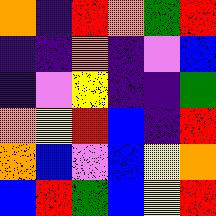[["orange", "indigo", "red", "orange", "green", "red"], ["indigo", "indigo", "orange", "indigo", "violet", "blue"], ["indigo", "violet", "yellow", "indigo", "indigo", "green"], ["orange", "yellow", "red", "blue", "indigo", "red"], ["orange", "blue", "violet", "blue", "yellow", "orange"], ["blue", "red", "green", "blue", "yellow", "red"]]